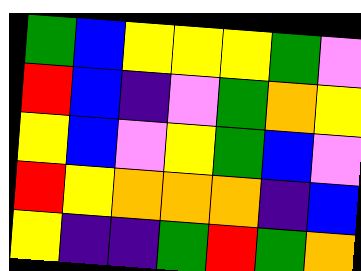[["green", "blue", "yellow", "yellow", "yellow", "green", "violet"], ["red", "blue", "indigo", "violet", "green", "orange", "yellow"], ["yellow", "blue", "violet", "yellow", "green", "blue", "violet"], ["red", "yellow", "orange", "orange", "orange", "indigo", "blue"], ["yellow", "indigo", "indigo", "green", "red", "green", "orange"]]